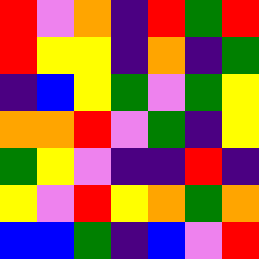[["red", "violet", "orange", "indigo", "red", "green", "red"], ["red", "yellow", "yellow", "indigo", "orange", "indigo", "green"], ["indigo", "blue", "yellow", "green", "violet", "green", "yellow"], ["orange", "orange", "red", "violet", "green", "indigo", "yellow"], ["green", "yellow", "violet", "indigo", "indigo", "red", "indigo"], ["yellow", "violet", "red", "yellow", "orange", "green", "orange"], ["blue", "blue", "green", "indigo", "blue", "violet", "red"]]